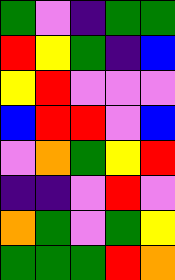[["green", "violet", "indigo", "green", "green"], ["red", "yellow", "green", "indigo", "blue"], ["yellow", "red", "violet", "violet", "violet"], ["blue", "red", "red", "violet", "blue"], ["violet", "orange", "green", "yellow", "red"], ["indigo", "indigo", "violet", "red", "violet"], ["orange", "green", "violet", "green", "yellow"], ["green", "green", "green", "red", "orange"]]